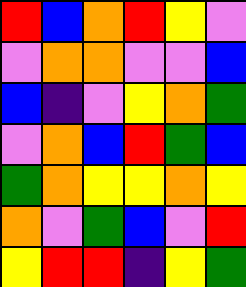[["red", "blue", "orange", "red", "yellow", "violet"], ["violet", "orange", "orange", "violet", "violet", "blue"], ["blue", "indigo", "violet", "yellow", "orange", "green"], ["violet", "orange", "blue", "red", "green", "blue"], ["green", "orange", "yellow", "yellow", "orange", "yellow"], ["orange", "violet", "green", "blue", "violet", "red"], ["yellow", "red", "red", "indigo", "yellow", "green"]]